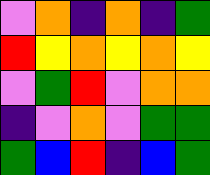[["violet", "orange", "indigo", "orange", "indigo", "green"], ["red", "yellow", "orange", "yellow", "orange", "yellow"], ["violet", "green", "red", "violet", "orange", "orange"], ["indigo", "violet", "orange", "violet", "green", "green"], ["green", "blue", "red", "indigo", "blue", "green"]]